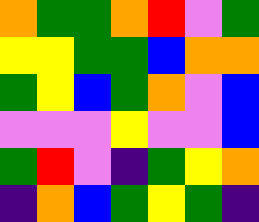[["orange", "green", "green", "orange", "red", "violet", "green"], ["yellow", "yellow", "green", "green", "blue", "orange", "orange"], ["green", "yellow", "blue", "green", "orange", "violet", "blue"], ["violet", "violet", "violet", "yellow", "violet", "violet", "blue"], ["green", "red", "violet", "indigo", "green", "yellow", "orange"], ["indigo", "orange", "blue", "green", "yellow", "green", "indigo"]]